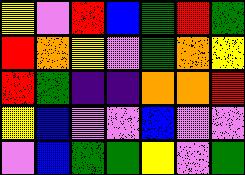[["yellow", "violet", "red", "blue", "green", "red", "green"], ["red", "orange", "yellow", "violet", "green", "orange", "yellow"], ["red", "green", "indigo", "indigo", "orange", "orange", "red"], ["yellow", "blue", "violet", "violet", "blue", "violet", "violet"], ["violet", "blue", "green", "green", "yellow", "violet", "green"]]